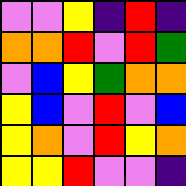[["violet", "violet", "yellow", "indigo", "red", "indigo"], ["orange", "orange", "red", "violet", "red", "green"], ["violet", "blue", "yellow", "green", "orange", "orange"], ["yellow", "blue", "violet", "red", "violet", "blue"], ["yellow", "orange", "violet", "red", "yellow", "orange"], ["yellow", "yellow", "red", "violet", "violet", "indigo"]]